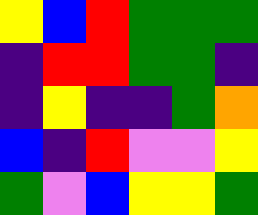[["yellow", "blue", "red", "green", "green", "green"], ["indigo", "red", "red", "green", "green", "indigo"], ["indigo", "yellow", "indigo", "indigo", "green", "orange"], ["blue", "indigo", "red", "violet", "violet", "yellow"], ["green", "violet", "blue", "yellow", "yellow", "green"]]